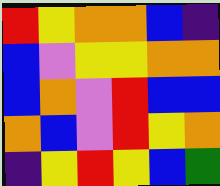[["red", "yellow", "orange", "orange", "blue", "indigo"], ["blue", "violet", "yellow", "yellow", "orange", "orange"], ["blue", "orange", "violet", "red", "blue", "blue"], ["orange", "blue", "violet", "red", "yellow", "orange"], ["indigo", "yellow", "red", "yellow", "blue", "green"]]